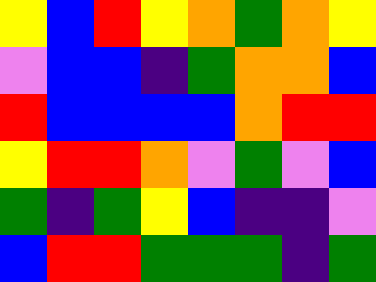[["yellow", "blue", "red", "yellow", "orange", "green", "orange", "yellow"], ["violet", "blue", "blue", "indigo", "green", "orange", "orange", "blue"], ["red", "blue", "blue", "blue", "blue", "orange", "red", "red"], ["yellow", "red", "red", "orange", "violet", "green", "violet", "blue"], ["green", "indigo", "green", "yellow", "blue", "indigo", "indigo", "violet"], ["blue", "red", "red", "green", "green", "green", "indigo", "green"]]